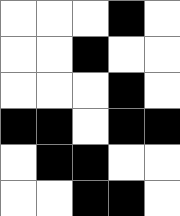[["white", "white", "white", "black", "white"], ["white", "white", "black", "white", "white"], ["white", "white", "white", "black", "white"], ["black", "black", "white", "black", "black"], ["white", "black", "black", "white", "white"], ["white", "white", "black", "black", "white"]]